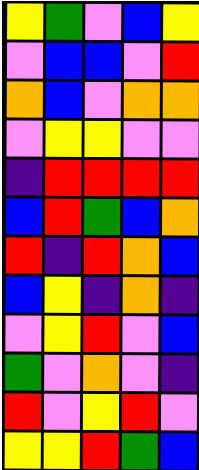[["yellow", "green", "violet", "blue", "yellow"], ["violet", "blue", "blue", "violet", "red"], ["orange", "blue", "violet", "orange", "orange"], ["violet", "yellow", "yellow", "violet", "violet"], ["indigo", "red", "red", "red", "red"], ["blue", "red", "green", "blue", "orange"], ["red", "indigo", "red", "orange", "blue"], ["blue", "yellow", "indigo", "orange", "indigo"], ["violet", "yellow", "red", "violet", "blue"], ["green", "violet", "orange", "violet", "indigo"], ["red", "violet", "yellow", "red", "violet"], ["yellow", "yellow", "red", "green", "blue"]]